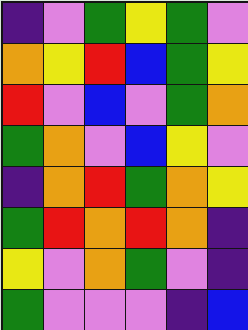[["indigo", "violet", "green", "yellow", "green", "violet"], ["orange", "yellow", "red", "blue", "green", "yellow"], ["red", "violet", "blue", "violet", "green", "orange"], ["green", "orange", "violet", "blue", "yellow", "violet"], ["indigo", "orange", "red", "green", "orange", "yellow"], ["green", "red", "orange", "red", "orange", "indigo"], ["yellow", "violet", "orange", "green", "violet", "indigo"], ["green", "violet", "violet", "violet", "indigo", "blue"]]